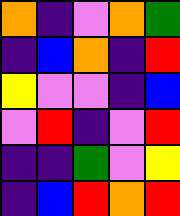[["orange", "indigo", "violet", "orange", "green"], ["indigo", "blue", "orange", "indigo", "red"], ["yellow", "violet", "violet", "indigo", "blue"], ["violet", "red", "indigo", "violet", "red"], ["indigo", "indigo", "green", "violet", "yellow"], ["indigo", "blue", "red", "orange", "red"]]